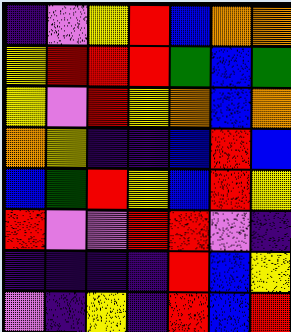[["indigo", "violet", "yellow", "red", "blue", "orange", "orange"], ["yellow", "red", "red", "red", "green", "blue", "green"], ["yellow", "violet", "red", "yellow", "orange", "blue", "orange"], ["orange", "yellow", "indigo", "indigo", "blue", "red", "blue"], ["blue", "green", "red", "yellow", "blue", "red", "yellow"], ["red", "violet", "violet", "red", "red", "violet", "indigo"], ["indigo", "indigo", "indigo", "indigo", "red", "blue", "yellow"], ["violet", "indigo", "yellow", "indigo", "red", "blue", "red"]]